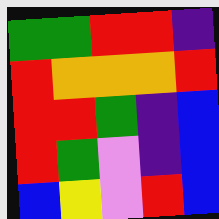[["green", "green", "red", "red", "indigo"], ["red", "orange", "orange", "orange", "red"], ["red", "red", "green", "indigo", "blue"], ["red", "green", "violet", "indigo", "blue"], ["blue", "yellow", "violet", "red", "blue"]]